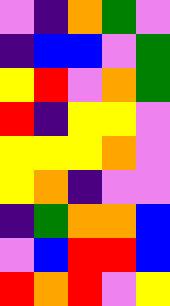[["violet", "indigo", "orange", "green", "violet"], ["indigo", "blue", "blue", "violet", "green"], ["yellow", "red", "violet", "orange", "green"], ["red", "indigo", "yellow", "yellow", "violet"], ["yellow", "yellow", "yellow", "orange", "violet"], ["yellow", "orange", "indigo", "violet", "violet"], ["indigo", "green", "orange", "orange", "blue"], ["violet", "blue", "red", "red", "blue"], ["red", "orange", "red", "violet", "yellow"]]